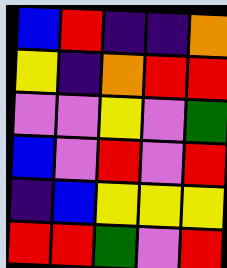[["blue", "red", "indigo", "indigo", "orange"], ["yellow", "indigo", "orange", "red", "red"], ["violet", "violet", "yellow", "violet", "green"], ["blue", "violet", "red", "violet", "red"], ["indigo", "blue", "yellow", "yellow", "yellow"], ["red", "red", "green", "violet", "red"]]